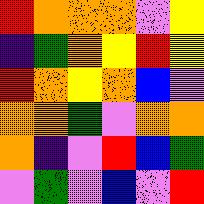[["red", "orange", "orange", "orange", "violet", "yellow"], ["indigo", "green", "orange", "yellow", "red", "yellow"], ["red", "orange", "yellow", "orange", "blue", "violet"], ["orange", "orange", "green", "violet", "orange", "orange"], ["orange", "indigo", "violet", "red", "blue", "green"], ["violet", "green", "violet", "blue", "violet", "red"]]